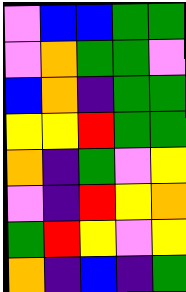[["violet", "blue", "blue", "green", "green"], ["violet", "orange", "green", "green", "violet"], ["blue", "orange", "indigo", "green", "green"], ["yellow", "yellow", "red", "green", "green"], ["orange", "indigo", "green", "violet", "yellow"], ["violet", "indigo", "red", "yellow", "orange"], ["green", "red", "yellow", "violet", "yellow"], ["orange", "indigo", "blue", "indigo", "green"]]